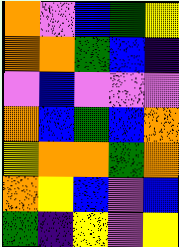[["orange", "violet", "blue", "green", "yellow"], ["orange", "orange", "green", "blue", "indigo"], ["violet", "blue", "violet", "violet", "violet"], ["orange", "blue", "green", "blue", "orange"], ["yellow", "orange", "orange", "green", "orange"], ["orange", "yellow", "blue", "violet", "blue"], ["green", "indigo", "yellow", "violet", "yellow"]]